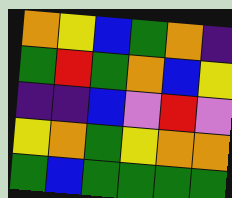[["orange", "yellow", "blue", "green", "orange", "indigo"], ["green", "red", "green", "orange", "blue", "yellow"], ["indigo", "indigo", "blue", "violet", "red", "violet"], ["yellow", "orange", "green", "yellow", "orange", "orange"], ["green", "blue", "green", "green", "green", "green"]]